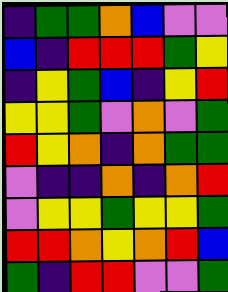[["indigo", "green", "green", "orange", "blue", "violet", "violet"], ["blue", "indigo", "red", "red", "red", "green", "yellow"], ["indigo", "yellow", "green", "blue", "indigo", "yellow", "red"], ["yellow", "yellow", "green", "violet", "orange", "violet", "green"], ["red", "yellow", "orange", "indigo", "orange", "green", "green"], ["violet", "indigo", "indigo", "orange", "indigo", "orange", "red"], ["violet", "yellow", "yellow", "green", "yellow", "yellow", "green"], ["red", "red", "orange", "yellow", "orange", "red", "blue"], ["green", "indigo", "red", "red", "violet", "violet", "green"]]